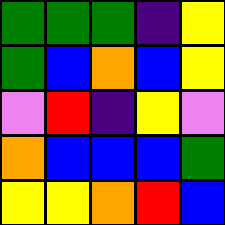[["green", "green", "green", "indigo", "yellow"], ["green", "blue", "orange", "blue", "yellow"], ["violet", "red", "indigo", "yellow", "violet"], ["orange", "blue", "blue", "blue", "green"], ["yellow", "yellow", "orange", "red", "blue"]]